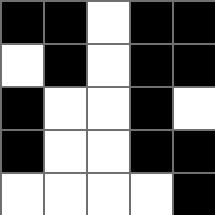[["black", "black", "white", "black", "black"], ["white", "black", "white", "black", "black"], ["black", "white", "white", "black", "white"], ["black", "white", "white", "black", "black"], ["white", "white", "white", "white", "black"]]